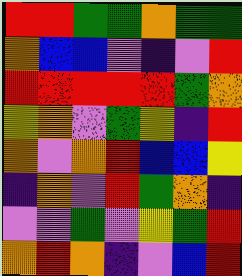[["red", "red", "green", "green", "orange", "green", "green"], ["orange", "blue", "blue", "violet", "indigo", "violet", "red"], ["red", "red", "red", "red", "red", "green", "orange"], ["yellow", "orange", "violet", "green", "yellow", "indigo", "red"], ["orange", "violet", "orange", "red", "blue", "blue", "yellow"], ["indigo", "orange", "violet", "red", "green", "orange", "indigo"], ["violet", "violet", "green", "violet", "yellow", "green", "red"], ["orange", "red", "orange", "indigo", "violet", "blue", "red"]]